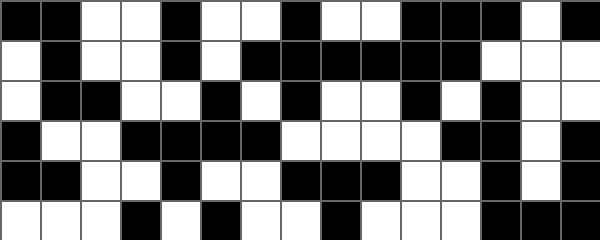[["black", "black", "white", "white", "black", "white", "white", "black", "white", "white", "black", "black", "black", "white", "black"], ["white", "black", "white", "white", "black", "white", "black", "black", "black", "black", "black", "black", "white", "white", "white"], ["white", "black", "black", "white", "white", "black", "white", "black", "white", "white", "black", "white", "black", "white", "white"], ["black", "white", "white", "black", "black", "black", "black", "white", "white", "white", "white", "black", "black", "white", "black"], ["black", "black", "white", "white", "black", "white", "white", "black", "black", "black", "white", "white", "black", "white", "black"], ["white", "white", "white", "black", "white", "black", "white", "white", "black", "white", "white", "white", "black", "black", "black"]]